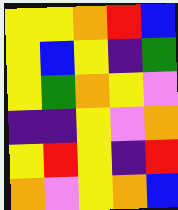[["yellow", "yellow", "orange", "red", "blue"], ["yellow", "blue", "yellow", "indigo", "green"], ["yellow", "green", "orange", "yellow", "violet"], ["indigo", "indigo", "yellow", "violet", "orange"], ["yellow", "red", "yellow", "indigo", "red"], ["orange", "violet", "yellow", "orange", "blue"]]